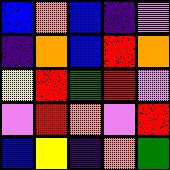[["blue", "orange", "blue", "indigo", "violet"], ["indigo", "orange", "blue", "red", "orange"], ["yellow", "red", "green", "red", "violet"], ["violet", "red", "orange", "violet", "red"], ["blue", "yellow", "indigo", "orange", "green"]]